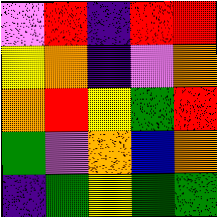[["violet", "red", "indigo", "red", "red"], ["yellow", "orange", "indigo", "violet", "orange"], ["orange", "red", "yellow", "green", "red"], ["green", "violet", "orange", "blue", "orange"], ["indigo", "green", "yellow", "green", "green"]]